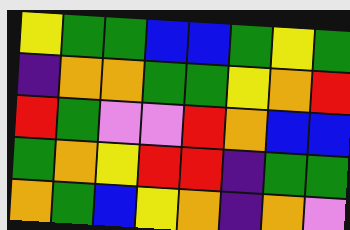[["yellow", "green", "green", "blue", "blue", "green", "yellow", "green"], ["indigo", "orange", "orange", "green", "green", "yellow", "orange", "red"], ["red", "green", "violet", "violet", "red", "orange", "blue", "blue"], ["green", "orange", "yellow", "red", "red", "indigo", "green", "green"], ["orange", "green", "blue", "yellow", "orange", "indigo", "orange", "violet"]]